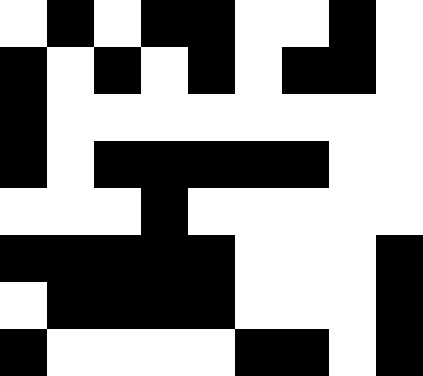[["white", "black", "white", "black", "black", "white", "white", "black", "white"], ["black", "white", "black", "white", "black", "white", "black", "black", "white"], ["black", "white", "white", "white", "white", "white", "white", "white", "white"], ["black", "white", "black", "black", "black", "black", "black", "white", "white"], ["white", "white", "white", "black", "white", "white", "white", "white", "white"], ["black", "black", "black", "black", "black", "white", "white", "white", "black"], ["white", "black", "black", "black", "black", "white", "white", "white", "black"], ["black", "white", "white", "white", "white", "black", "black", "white", "black"]]